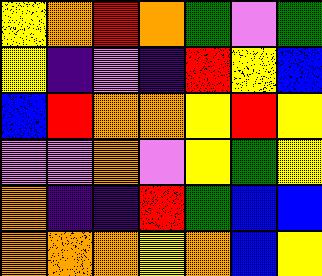[["yellow", "orange", "red", "orange", "green", "violet", "green"], ["yellow", "indigo", "violet", "indigo", "red", "yellow", "blue"], ["blue", "red", "orange", "orange", "yellow", "red", "yellow"], ["violet", "violet", "orange", "violet", "yellow", "green", "yellow"], ["orange", "indigo", "indigo", "red", "green", "blue", "blue"], ["orange", "orange", "orange", "yellow", "orange", "blue", "yellow"]]